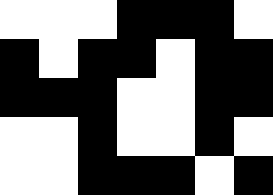[["white", "white", "white", "black", "black", "black", "white"], ["black", "white", "black", "black", "white", "black", "black"], ["black", "black", "black", "white", "white", "black", "black"], ["white", "white", "black", "white", "white", "black", "white"], ["white", "white", "black", "black", "black", "white", "black"]]